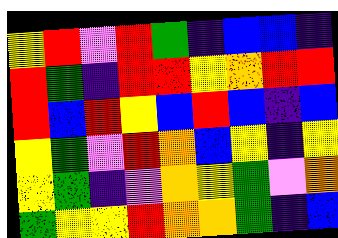[["yellow", "red", "violet", "red", "green", "indigo", "blue", "blue", "indigo"], ["red", "green", "indigo", "red", "red", "yellow", "orange", "red", "red"], ["red", "blue", "red", "yellow", "blue", "red", "blue", "indigo", "blue"], ["yellow", "green", "violet", "red", "orange", "blue", "yellow", "indigo", "yellow"], ["yellow", "green", "indigo", "violet", "orange", "yellow", "green", "violet", "orange"], ["green", "yellow", "yellow", "red", "orange", "orange", "green", "indigo", "blue"]]